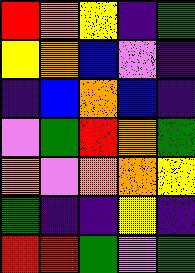[["red", "orange", "yellow", "indigo", "green"], ["yellow", "orange", "blue", "violet", "indigo"], ["indigo", "blue", "orange", "blue", "indigo"], ["violet", "green", "red", "orange", "green"], ["orange", "violet", "orange", "orange", "yellow"], ["green", "indigo", "indigo", "yellow", "indigo"], ["red", "red", "green", "violet", "green"]]